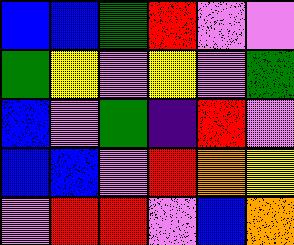[["blue", "blue", "green", "red", "violet", "violet"], ["green", "yellow", "violet", "yellow", "violet", "green"], ["blue", "violet", "green", "indigo", "red", "violet"], ["blue", "blue", "violet", "red", "orange", "yellow"], ["violet", "red", "red", "violet", "blue", "orange"]]